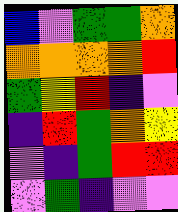[["blue", "violet", "green", "green", "orange"], ["orange", "orange", "orange", "orange", "red"], ["green", "yellow", "red", "indigo", "violet"], ["indigo", "red", "green", "orange", "yellow"], ["violet", "indigo", "green", "red", "red"], ["violet", "green", "indigo", "violet", "violet"]]